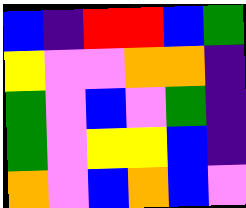[["blue", "indigo", "red", "red", "blue", "green"], ["yellow", "violet", "violet", "orange", "orange", "indigo"], ["green", "violet", "blue", "violet", "green", "indigo"], ["green", "violet", "yellow", "yellow", "blue", "indigo"], ["orange", "violet", "blue", "orange", "blue", "violet"]]